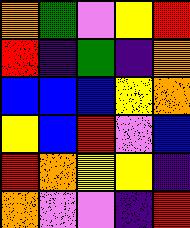[["orange", "green", "violet", "yellow", "red"], ["red", "indigo", "green", "indigo", "orange"], ["blue", "blue", "blue", "yellow", "orange"], ["yellow", "blue", "red", "violet", "blue"], ["red", "orange", "yellow", "yellow", "indigo"], ["orange", "violet", "violet", "indigo", "red"]]